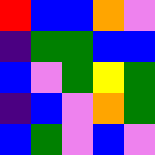[["red", "blue", "blue", "orange", "violet"], ["indigo", "green", "green", "blue", "blue"], ["blue", "violet", "green", "yellow", "green"], ["indigo", "blue", "violet", "orange", "green"], ["blue", "green", "violet", "blue", "violet"]]